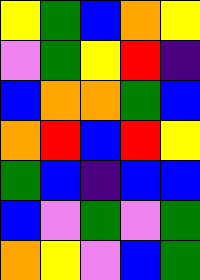[["yellow", "green", "blue", "orange", "yellow"], ["violet", "green", "yellow", "red", "indigo"], ["blue", "orange", "orange", "green", "blue"], ["orange", "red", "blue", "red", "yellow"], ["green", "blue", "indigo", "blue", "blue"], ["blue", "violet", "green", "violet", "green"], ["orange", "yellow", "violet", "blue", "green"]]